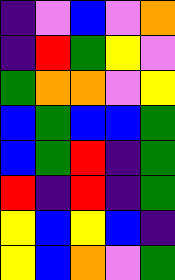[["indigo", "violet", "blue", "violet", "orange"], ["indigo", "red", "green", "yellow", "violet"], ["green", "orange", "orange", "violet", "yellow"], ["blue", "green", "blue", "blue", "green"], ["blue", "green", "red", "indigo", "green"], ["red", "indigo", "red", "indigo", "green"], ["yellow", "blue", "yellow", "blue", "indigo"], ["yellow", "blue", "orange", "violet", "green"]]